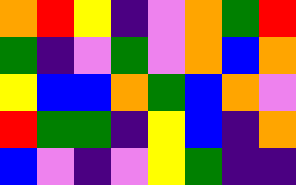[["orange", "red", "yellow", "indigo", "violet", "orange", "green", "red"], ["green", "indigo", "violet", "green", "violet", "orange", "blue", "orange"], ["yellow", "blue", "blue", "orange", "green", "blue", "orange", "violet"], ["red", "green", "green", "indigo", "yellow", "blue", "indigo", "orange"], ["blue", "violet", "indigo", "violet", "yellow", "green", "indigo", "indigo"]]